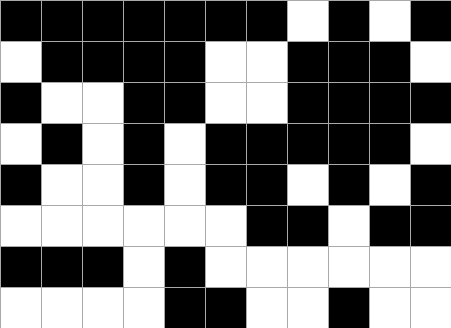[["black", "black", "black", "black", "black", "black", "black", "white", "black", "white", "black"], ["white", "black", "black", "black", "black", "white", "white", "black", "black", "black", "white"], ["black", "white", "white", "black", "black", "white", "white", "black", "black", "black", "black"], ["white", "black", "white", "black", "white", "black", "black", "black", "black", "black", "white"], ["black", "white", "white", "black", "white", "black", "black", "white", "black", "white", "black"], ["white", "white", "white", "white", "white", "white", "black", "black", "white", "black", "black"], ["black", "black", "black", "white", "black", "white", "white", "white", "white", "white", "white"], ["white", "white", "white", "white", "black", "black", "white", "white", "black", "white", "white"]]